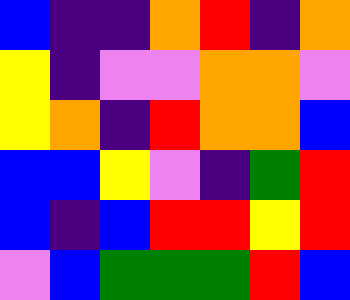[["blue", "indigo", "indigo", "orange", "red", "indigo", "orange"], ["yellow", "indigo", "violet", "violet", "orange", "orange", "violet"], ["yellow", "orange", "indigo", "red", "orange", "orange", "blue"], ["blue", "blue", "yellow", "violet", "indigo", "green", "red"], ["blue", "indigo", "blue", "red", "red", "yellow", "red"], ["violet", "blue", "green", "green", "green", "red", "blue"]]